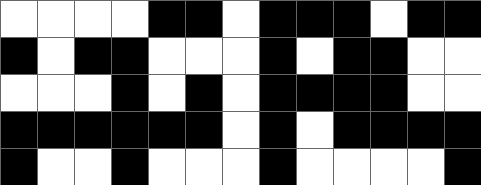[["white", "white", "white", "white", "black", "black", "white", "black", "black", "black", "white", "black", "black"], ["black", "white", "black", "black", "white", "white", "white", "black", "white", "black", "black", "white", "white"], ["white", "white", "white", "black", "white", "black", "white", "black", "black", "black", "black", "white", "white"], ["black", "black", "black", "black", "black", "black", "white", "black", "white", "black", "black", "black", "black"], ["black", "white", "white", "black", "white", "white", "white", "black", "white", "white", "white", "white", "black"]]